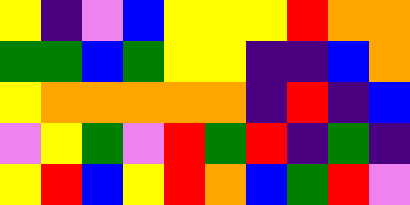[["yellow", "indigo", "violet", "blue", "yellow", "yellow", "yellow", "red", "orange", "orange"], ["green", "green", "blue", "green", "yellow", "yellow", "indigo", "indigo", "blue", "orange"], ["yellow", "orange", "orange", "orange", "orange", "orange", "indigo", "red", "indigo", "blue"], ["violet", "yellow", "green", "violet", "red", "green", "red", "indigo", "green", "indigo"], ["yellow", "red", "blue", "yellow", "red", "orange", "blue", "green", "red", "violet"]]